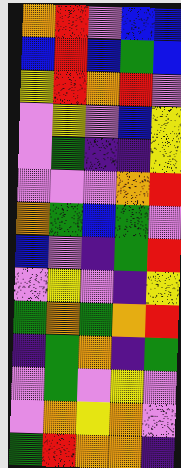[["orange", "red", "violet", "blue", "blue"], ["blue", "red", "blue", "green", "blue"], ["yellow", "red", "orange", "red", "violet"], ["violet", "yellow", "violet", "blue", "yellow"], ["violet", "green", "indigo", "indigo", "yellow"], ["violet", "violet", "violet", "orange", "red"], ["orange", "green", "blue", "green", "violet"], ["blue", "violet", "indigo", "green", "red"], ["violet", "yellow", "violet", "indigo", "yellow"], ["green", "orange", "green", "orange", "red"], ["indigo", "green", "orange", "indigo", "green"], ["violet", "green", "violet", "yellow", "violet"], ["violet", "orange", "yellow", "orange", "violet"], ["green", "red", "orange", "orange", "indigo"]]